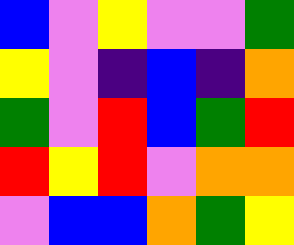[["blue", "violet", "yellow", "violet", "violet", "green"], ["yellow", "violet", "indigo", "blue", "indigo", "orange"], ["green", "violet", "red", "blue", "green", "red"], ["red", "yellow", "red", "violet", "orange", "orange"], ["violet", "blue", "blue", "orange", "green", "yellow"]]